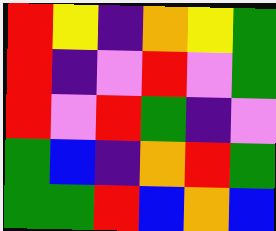[["red", "yellow", "indigo", "orange", "yellow", "green"], ["red", "indigo", "violet", "red", "violet", "green"], ["red", "violet", "red", "green", "indigo", "violet"], ["green", "blue", "indigo", "orange", "red", "green"], ["green", "green", "red", "blue", "orange", "blue"]]